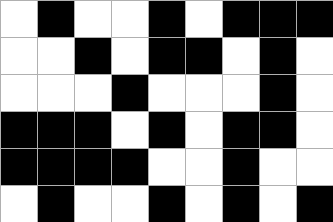[["white", "black", "white", "white", "black", "white", "black", "black", "black"], ["white", "white", "black", "white", "black", "black", "white", "black", "white"], ["white", "white", "white", "black", "white", "white", "white", "black", "white"], ["black", "black", "black", "white", "black", "white", "black", "black", "white"], ["black", "black", "black", "black", "white", "white", "black", "white", "white"], ["white", "black", "white", "white", "black", "white", "black", "white", "black"]]